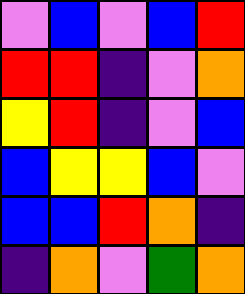[["violet", "blue", "violet", "blue", "red"], ["red", "red", "indigo", "violet", "orange"], ["yellow", "red", "indigo", "violet", "blue"], ["blue", "yellow", "yellow", "blue", "violet"], ["blue", "blue", "red", "orange", "indigo"], ["indigo", "orange", "violet", "green", "orange"]]